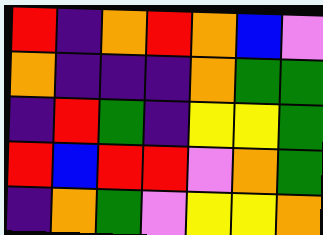[["red", "indigo", "orange", "red", "orange", "blue", "violet"], ["orange", "indigo", "indigo", "indigo", "orange", "green", "green"], ["indigo", "red", "green", "indigo", "yellow", "yellow", "green"], ["red", "blue", "red", "red", "violet", "orange", "green"], ["indigo", "orange", "green", "violet", "yellow", "yellow", "orange"]]